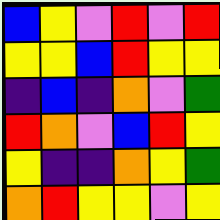[["blue", "yellow", "violet", "red", "violet", "red"], ["yellow", "yellow", "blue", "red", "yellow", "yellow"], ["indigo", "blue", "indigo", "orange", "violet", "green"], ["red", "orange", "violet", "blue", "red", "yellow"], ["yellow", "indigo", "indigo", "orange", "yellow", "green"], ["orange", "red", "yellow", "yellow", "violet", "yellow"]]